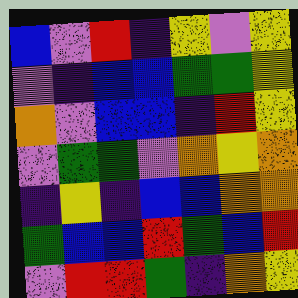[["blue", "violet", "red", "indigo", "yellow", "violet", "yellow"], ["violet", "indigo", "blue", "blue", "green", "green", "yellow"], ["orange", "violet", "blue", "blue", "indigo", "red", "yellow"], ["violet", "green", "green", "violet", "orange", "yellow", "orange"], ["indigo", "yellow", "indigo", "blue", "blue", "orange", "orange"], ["green", "blue", "blue", "red", "green", "blue", "red"], ["violet", "red", "red", "green", "indigo", "orange", "yellow"]]